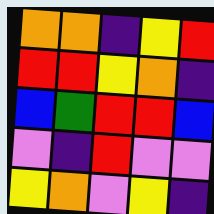[["orange", "orange", "indigo", "yellow", "red"], ["red", "red", "yellow", "orange", "indigo"], ["blue", "green", "red", "red", "blue"], ["violet", "indigo", "red", "violet", "violet"], ["yellow", "orange", "violet", "yellow", "indigo"]]